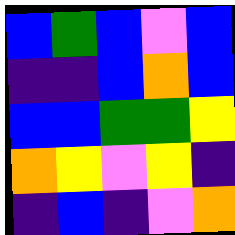[["blue", "green", "blue", "violet", "blue"], ["indigo", "indigo", "blue", "orange", "blue"], ["blue", "blue", "green", "green", "yellow"], ["orange", "yellow", "violet", "yellow", "indigo"], ["indigo", "blue", "indigo", "violet", "orange"]]